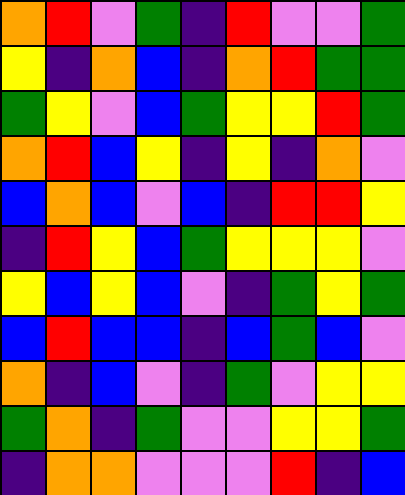[["orange", "red", "violet", "green", "indigo", "red", "violet", "violet", "green"], ["yellow", "indigo", "orange", "blue", "indigo", "orange", "red", "green", "green"], ["green", "yellow", "violet", "blue", "green", "yellow", "yellow", "red", "green"], ["orange", "red", "blue", "yellow", "indigo", "yellow", "indigo", "orange", "violet"], ["blue", "orange", "blue", "violet", "blue", "indigo", "red", "red", "yellow"], ["indigo", "red", "yellow", "blue", "green", "yellow", "yellow", "yellow", "violet"], ["yellow", "blue", "yellow", "blue", "violet", "indigo", "green", "yellow", "green"], ["blue", "red", "blue", "blue", "indigo", "blue", "green", "blue", "violet"], ["orange", "indigo", "blue", "violet", "indigo", "green", "violet", "yellow", "yellow"], ["green", "orange", "indigo", "green", "violet", "violet", "yellow", "yellow", "green"], ["indigo", "orange", "orange", "violet", "violet", "violet", "red", "indigo", "blue"]]